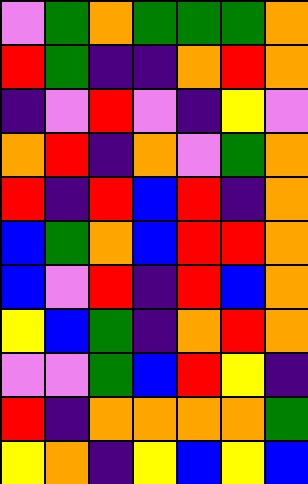[["violet", "green", "orange", "green", "green", "green", "orange"], ["red", "green", "indigo", "indigo", "orange", "red", "orange"], ["indigo", "violet", "red", "violet", "indigo", "yellow", "violet"], ["orange", "red", "indigo", "orange", "violet", "green", "orange"], ["red", "indigo", "red", "blue", "red", "indigo", "orange"], ["blue", "green", "orange", "blue", "red", "red", "orange"], ["blue", "violet", "red", "indigo", "red", "blue", "orange"], ["yellow", "blue", "green", "indigo", "orange", "red", "orange"], ["violet", "violet", "green", "blue", "red", "yellow", "indigo"], ["red", "indigo", "orange", "orange", "orange", "orange", "green"], ["yellow", "orange", "indigo", "yellow", "blue", "yellow", "blue"]]